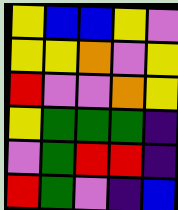[["yellow", "blue", "blue", "yellow", "violet"], ["yellow", "yellow", "orange", "violet", "yellow"], ["red", "violet", "violet", "orange", "yellow"], ["yellow", "green", "green", "green", "indigo"], ["violet", "green", "red", "red", "indigo"], ["red", "green", "violet", "indigo", "blue"]]